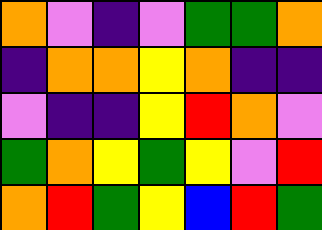[["orange", "violet", "indigo", "violet", "green", "green", "orange"], ["indigo", "orange", "orange", "yellow", "orange", "indigo", "indigo"], ["violet", "indigo", "indigo", "yellow", "red", "orange", "violet"], ["green", "orange", "yellow", "green", "yellow", "violet", "red"], ["orange", "red", "green", "yellow", "blue", "red", "green"]]